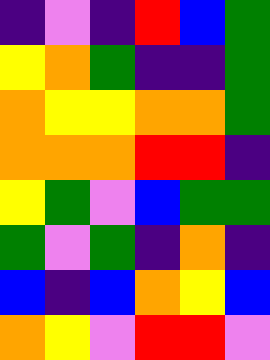[["indigo", "violet", "indigo", "red", "blue", "green"], ["yellow", "orange", "green", "indigo", "indigo", "green"], ["orange", "yellow", "yellow", "orange", "orange", "green"], ["orange", "orange", "orange", "red", "red", "indigo"], ["yellow", "green", "violet", "blue", "green", "green"], ["green", "violet", "green", "indigo", "orange", "indigo"], ["blue", "indigo", "blue", "orange", "yellow", "blue"], ["orange", "yellow", "violet", "red", "red", "violet"]]